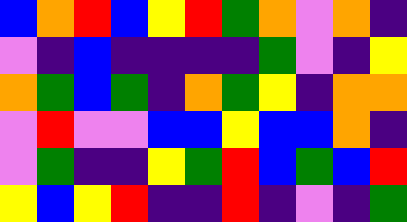[["blue", "orange", "red", "blue", "yellow", "red", "green", "orange", "violet", "orange", "indigo"], ["violet", "indigo", "blue", "indigo", "indigo", "indigo", "indigo", "green", "violet", "indigo", "yellow"], ["orange", "green", "blue", "green", "indigo", "orange", "green", "yellow", "indigo", "orange", "orange"], ["violet", "red", "violet", "violet", "blue", "blue", "yellow", "blue", "blue", "orange", "indigo"], ["violet", "green", "indigo", "indigo", "yellow", "green", "red", "blue", "green", "blue", "red"], ["yellow", "blue", "yellow", "red", "indigo", "indigo", "red", "indigo", "violet", "indigo", "green"]]